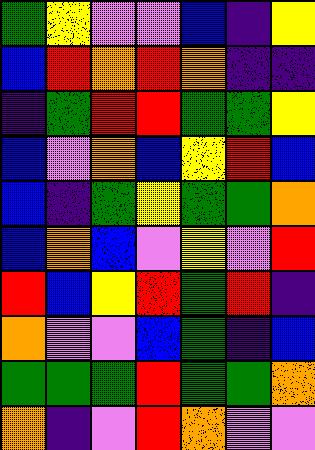[["green", "yellow", "violet", "violet", "blue", "indigo", "yellow"], ["blue", "red", "orange", "red", "orange", "indigo", "indigo"], ["indigo", "green", "red", "red", "green", "green", "yellow"], ["blue", "violet", "orange", "blue", "yellow", "red", "blue"], ["blue", "indigo", "green", "yellow", "green", "green", "orange"], ["blue", "orange", "blue", "violet", "yellow", "violet", "red"], ["red", "blue", "yellow", "red", "green", "red", "indigo"], ["orange", "violet", "violet", "blue", "green", "indigo", "blue"], ["green", "green", "green", "red", "green", "green", "orange"], ["orange", "indigo", "violet", "red", "orange", "violet", "violet"]]